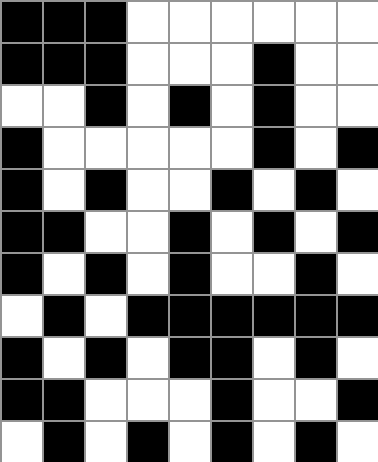[["black", "black", "black", "white", "white", "white", "white", "white", "white"], ["black", "black", "black", "white", "white", "white", "black", "white", "white"], ["white", "white", "black", "white", "black", "white", "black", "white", "white"], ["black", "white", "white", "white", "white", "white", "black", "white", "black"], ["black", "white", "black", "white", "white", "black", "white", "black", "white"], ["black", "black", "white", "white", "black", "white", "black", "white", "black"], ["black", "white", "black", "white", "black", "white", "white", "black", "white"], ["white", "black", "white", "black", "black", "black", "black", "black", "black"], ["black", "white", "black", "white", "black", "black", "white", "black", "white"], ["black", "black", "white", "white", "white", "black", "white", "white", "black"], ["white", "black", "white", "black", "white", "black", "white", "black", "white"]]